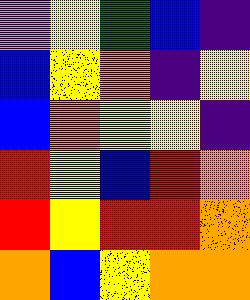[["violet", "yellow", "green", "blue", "indigo"], ["blue", "yellow", "orange", "indigo", "yellow"], ["blue", "orange", "yellow", "yellow", "indigo"], ["red", "yellow", "blue", "red", "orange"], ["red", "yellow", "red", "red", "orange"], ["orange", "blue", "yellow", "orange", "orange"]]